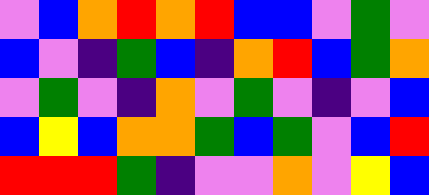[["violet", "blue", "orange", "red", "orange", "red", "blue", "blue", "violet", "green", "violet"], ["blue", "violet", "indigo", "green", "blue", "indigo", "orange", "red", "blue", "green", "orange"], ["violet", "green", "violet", "indigo", "orange", "violet", "green", "violet", "indigo", "violet", "blue"], ["blue", "yellow", "blue", "orange", "orange", "green", "blue", "green", "violet", "blue", "red"], ["red", "red", "red", "green", "indigo", "violet", "violet", "orange", "violet", "yellow", "blue"]]